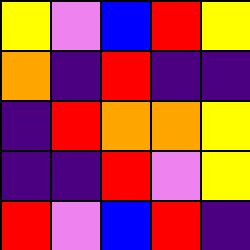[["yellow", "violet", "blue", "red", "yellow"], ["orange", "indigo", "red", "indigo", "indigo"], ["indigo", "red", "orange", "orange", "yellow"], ["indigo", "indigo", "red", "violet", "yellow"], ["red", "violet", "blue", "red", "indigo"]]